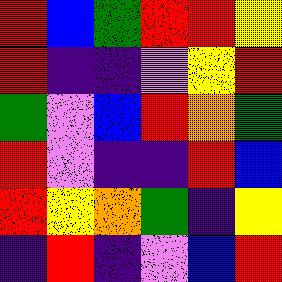[["red", "blue", "green", "red", "red", "yellow"], ["red", "indigo", "indigo", "violet", "yellow", "red"], ["green", "violet", "blue", "red", "orange", "green"], ["red", "violet", "indigo", "indigo", "red", "blue"], ["red", "yellow", "orange", "green", "indigo", "yellow"], ["indigo", "red", "indigo", "violet", "blue", "red"]]